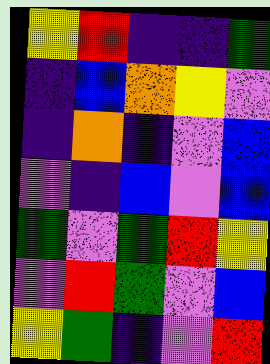[["yellow", "red", "indigo", "indigo", "green"], ["indigo", "blue", "orange", "yellow", "violet"], ["indigo", "orange", "indigo", "violet", "blue"], ["violet", "indigo", "blue", "violet", "blue"], ["green", "violet", "green", "red", "yellow"], ["violet", "red", "green", "violet", "blue"], ["yellow", "green", "indigo", "violet", "red"]]